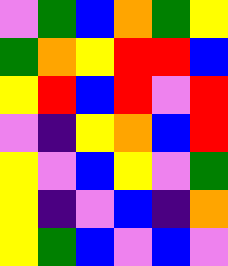[["violet", "green", "blue", "orange", "green", "yellow"], ["green", "orange", "yellow", "red", "red", "blue"], ["yellow", "red", "blue", "red", "violet", "red"], ["violet", "indigo", "yellow", "orange", "blue", "red"], ["yellow", "violet", "blue", "yellow", "violet", "green"], ["yellow", "indigo", "violet", "blue", "indigo", "orange"], ["yellow", "green", "blue", "violet", "blue", "violet"]]